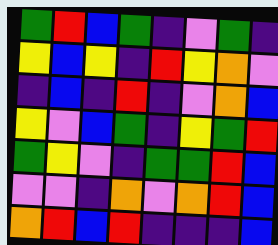[["green", "red", "blue", "green", "indigo", "violet", "green", "indigo"], ["yellow", "blue", "yellow", "indigo", "red", "yellow", "orange", "violet"], ["indigo", "blue", "indigo", "red", "indigo", "violet", "orange", "blue"], ["yellow", "violet", "blue", "green", "indigo", "yellow", "green", "red"], ["green", "yellow", "violet", "indigo", "green", "green", "red", "blue"], ["violet", "violet", "indigo", "orange", "violet", "orange", "red", "blue"], ["orange", "red", "blue", "red", "indigo", "indigo", "indigo", "blue"]]